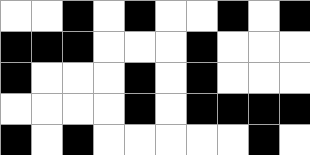[["white", "white", "black", "white", "black", "white", "white", "black", "white", "black"], ["black", "black", "black", "white", "white", "white", "black", "white", "white", "white"], ["black", "white", "white", "white", "black", "white", "black", "white", "white", "white"], ["white", "white", "white", "white", "black", "white", "black", "black", "black", "black"], ["black", "white", "black", "white", "white", "white", "white", "white", "black", "white"]]